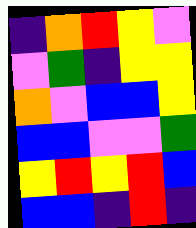[["indigo", "orange", "red", "yellow", "violet"], ["violet", "green", "indigo", "yellow", "yellow"], ["orange", "violet", "blue", "blue", "yellow"], ["blue", "blue", "violet", "violet", "green"], ["yellow", "red", "yellow", "red", "blue"], ["blue", "blue", "indigo", "red", "indigo"]]